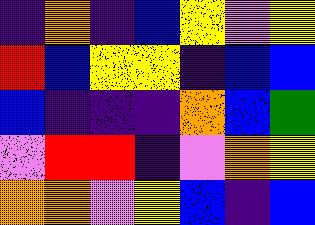[["indigo", "orange", "indigo", "blue", "yellow", "violet", "yellow"], ["red", "blue", "yellow", "yellow", "indigo", "blue", "blue"], ["blue", "indigo", "indigo", "indigo", "orange", "blue", "green"], ["violet", "red", "red", "indigo", "violet", "orange", "yellow"], ["orange", "orange", "violet", "yellow", "blue", "indigo", "blue"]]